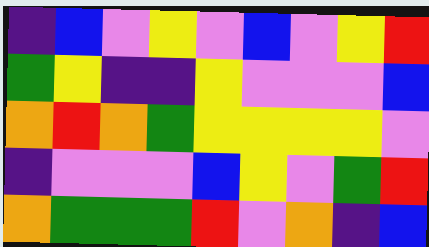[["indigo", "blue", "violet", "yellow", "violet", "blue", "violet", "yellow", "red"], ["green", "yellow", "indigo", "indigo", "yellow", "violet", "violet", "violet", "blue"], ["orange", "red", "orange", "green", "yellow", "yellow", "yellow", "yellow", "violet"], ["indigo", "violet", "violet", "violet", "blue", "yellow", "violet", "green", "red"], ["orange", "green", "green", "green", "red", "violet", "orange", "indigo", "blue"]]